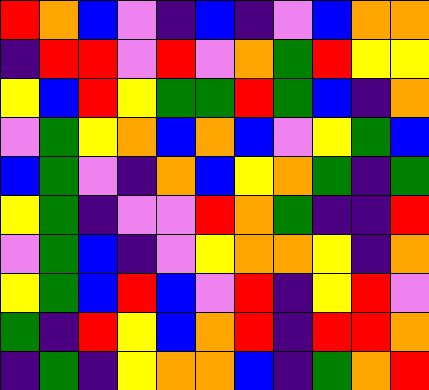[["red", "orange", "blue", "violet", "indigo", "blue", "indigo", "violet", "blue", "orange", "orange"], ["indigo", "red", "red", "violet", "red", "violet", "orange", "green", "red", "yellow", "yellow"], ["yellow", "blue", "red", "yellow", "green", "green", "red", "green", "blue", "indigo", "orange"], ["violet", "green", "yellow", "orange", "blue", "orange", "blue", "violet", "yellow", "green", "blue"], ["blue", "green", "violet", "indigo", "orange", "blue", "yellow", "orange", "green", "indigo", "green"], ["yellow", "green", "indigo", "violet", "violet", "red", "orange", "green", "indigo", "indigo", "red"], ["violet", "green", "blue", "indigo", "violet", "yellow", "orange", "orange", "yellow", "indigo", "orange"], ["yellow", "green", "blue", "red", "blue", "violet", "red", "indigo", "yellow", "red", "violet"], ["green", "indigo", "red", "yellow", "blue", "orange", "red", "indigo", "red", "red", "orange"], ["indigo", "green", "indigo", "yellow", "orange", "orange", "blue", "indigo", "green", "orange", "red"]]